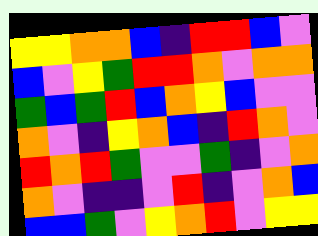[["yellow", "yellow", "orange", "orange", "blue", "indigo", "red", "red", "blue", "violet"], ["blue", "violet", "yellow", "green", "red", "red", "orange", "violet", "orange", "orange"], ["green", "blue", "green", "red", "blue", "orange", "yellow", "blue", "violet", "violet"], ["orange", "violet", "indigo", "yellow", "orange", "blue", "indigo", "red", "orange", "violet"], ["red", "orange", "red", "green", "violet", "violet", "green", "indigo", "violet", "orange"], ["orange", "violet", "indigo", "indigo", "violet", "red", "indigo", "violet", "orange", "blue"], ["blue", "blue", "green", "violet", "yellow", "orange", "red", "violet", "yellow", "yellow"]]